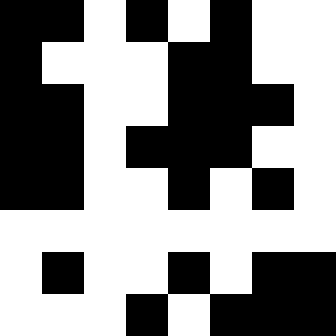[["black", "black", "white", "black", "white", "black", "white", "white"], ["black", "white", "white", "white", "black", "black", "white", "white"], ["black", "black", "white", "white", "black", "black", "black", "white"], ["black", "black", "white", "black", "black", "black", "white", "white"], ["black", "black", "white", "white", "black", "white", "black", "white"], ["white", "white", "white", "white", "white", "white", "white", "white"], ["white", "black", "white", "white", "black", "white", "black", "black"], ["white", "white", "white", "black", "white", "black", "black", "black"]]